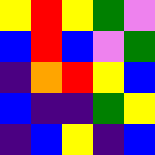[["yellow", "red", "yellow", "green", "violet"], ["blue", "red", "blue", "violet", "green"], ["indigo", "orange", "red", "yellow", "blue"], ["blue", "indigo", "indigo", "green", "yellow"], ["indigo", "blue", "yellow", "indigo", "blue"]]